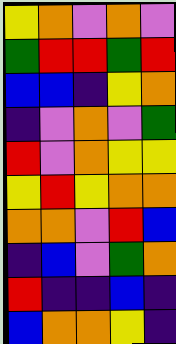[["yellow", "orange", "violet", "orange", "violet"], ["green", "red", "red", "green", "red"], ["blue", "blue", "indigo", "yellow", "orange"], ["indigo", "violet", "orange", "violet", "green"], ["red", "violet", "orange", "yellow", "yellow"], ["yellow", "red", "yellow", "orange", "orange"], ["orange", "orange", "violet", "red", "blue"], ["indigo", "blue", "violet", "green", "orange"], ["red", "indigo", "indigo", "blue", "indigo"], ["blue", "orange", "orange", "yellow", "indigo"]]